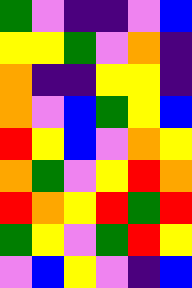[["green", "violet", "indigo", "indigo", "violet", "blue"], ["yellow", "yellow", "green", "violet", "orange", "indigo"], ["orange", "indigo", "indigo", "yellow", "yellow", "indigo"], ["orange", "violet", "blue", "green", "yellow", "blue"], ["red", "yellow", "blue", "violet", "orange", "yellow"], ["orange", "green", "violet", "yellow", "red", "orange"], ["red", "orange", "yellow", "red", "green", "red"], ["green", "yellow", "violet", "green", "red", "yellow"], ["violet", "blue", "yellow", "violet", "indigo", "blue"]]